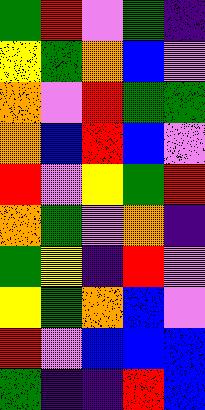[["green", "red", "violet", "green", "indigo"], ["yellow", "green", "orange", "blue", "violet"], ["orange", "violet", "red", "green", "green"], ["orange", "blue", "red", "blue", "violet"], ["red", "violet", "yellow", "green", "red"], ["orange", "green", "violet", "orange", "indigo"], ["green", "yellow", "indigo", "red", "violet"], ["yellow", "green", "orange", "blue", "violet"], ["red", "violet", "blue", "blue", "blue"], ["green", "indigo", "indigo", "red", "blue"]]